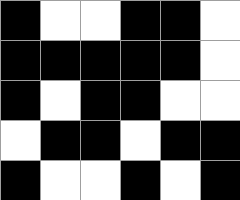[["black", "white", "white", "black", "black", "white"], ["black", "black", "black", "black", "black", "white"], ["black", "white", "black", "black", "white", "white"], ["white", "black", "black", "white", "black", "black"], ["black", "white", "white", "black", "white", "black"]]